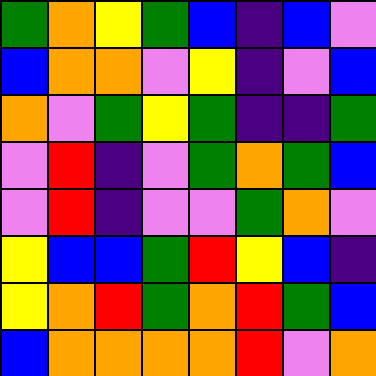[["green", "orange", "yellow", "green", "blue", "indigo", "blue", "violet"], ["blue", "orange", "orange", "violet", "yellow", "indigo", "violet", "blue"], ["orange", "violet", "green", "yellow", "green", "indigo", "indigo", "green"], ["violet", "red", "indigo", "violet", "green", "orange", "green", "blue"], ["violet", "red", "indigo", "violet", "violet", "green", "orange", "violet"], ["yellow", "blue", "blue", "green", "red", "yellow", "blue", "indigo"], ["yellow", "orange", "red", "green", "orange", "red", "green", "blue"], ["blue", "orange", "orange", "orange", "orange", "red", "violet", "orange"]]